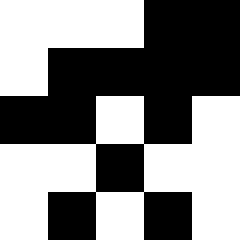[["white", "white", "white", "black", "black"], ["white", "black", "black", "black", "black"], ["black", "black", "white", "black", "white"], ["white", "white", "black", "white", "white"], ["white", "black", "white", "black", "white"]]